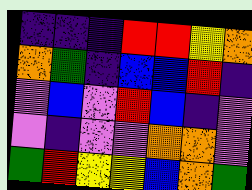[["indigo", "indigo", "indigo", "red", "red", "yellow", "orange"], ["orange", "green", "indigo", "blue", "blue", "red", "indigo"], ["violet", "blue", "violet", "red", "blue", "indigo", "violet"], ["violet", "indigo", "violet", "violet", "orange", "orange", "violet"], ["green", "red", "yellow", "yellow", "blue", "orange", "green"]]